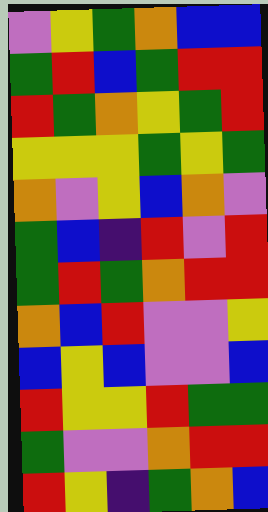[["violet", "yellow", "green", "orange", "blue", "blue"], ["green", "red", "blue", "green", "red", "red"], ["red", "green", "orange", "yellow", "green", "red"], ["yellow", "yellow", "yellow", "green", "yellow", "green"], ["orange", "violet", "yellow", "blue", "orange", "violet"], ["green", "blue", "indigo", "red", "violet", "red"], ["green", "red", "green", "orange", "red", "red"], ["orange", "blue", "red", "violet", "violet", "yellow"], ["blue", "yellow", "blue", "violet", "violet", "blue"], ["red", "yellow", "yellow", "red", "green", "green"], ["green", "violet", "violet", "orange", "red", "red"], ["red", "yellow", "indigo", "green", "orange", "blue"]]